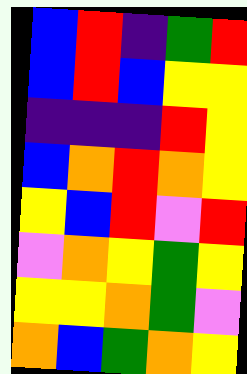[["blue", "red", "indigo", "green", "red"], ["blue", "red", "blue", "yellow", "yellow"], ["indigo", "indigo", "indigo", "red", "yellow"], ["blue", "orange", "red", "orange", "yellow"], ["yellow", "blue", "red", "violet", "red"], ["violet", "orange", "yellow", "green", "yellow"], ["yellow", "yellow", "orange", "green", "violet"], ["orange", "blue", "green", "orange", "yellow"]]